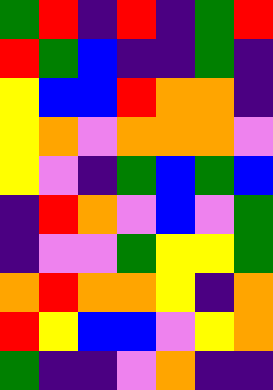[["green", "red", "indigo", "red", "indigo", "green", "red"], ["red", "green", "blue", "indigo", "indigo", "green", "indigo"], ["yellow", "blue", "blue", "red", "orange", "orange", "indigo"], ["yellow", "orange", "violet", "orange", "orange", "orange", "violet"], ["yellow", "violet", "indigo", "green", "blue", "green", "blue"], ["indigo", "red", "orange", "violet", "blue", "violet", "green"], ["indigo", "violet", "violet", "green", "yellow", "yellow", "green"], ["orange", "red", "orange", "orange", "yellow", "indigo", "orange"], ["red", "yellow", "blue", "blue", "violet", "yellow", "orange"], ["green", "indigo", "indigo", "violet", "orange", "indigo", "indigo"]]